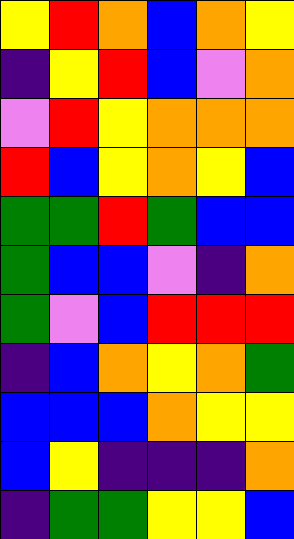[["yellow", "red", "orange", "blue", "orange", "yellow"], ["indigo", "yellow", "red", "blue", "violet", "orange"], ["violet", "red", "yellow", "orange", "orange", "orange"], ["red", "blue", "yellow", "orange", "yellow", "blue"], ["green", "green", "red", "green", "blue", "blue"], ["green", "blue", "blue", "violet", "indigo", "orange"], ["green", "violet", "blue", "red", "red", "red"], ["indigo", "blue", "orange", "yellow", "orange", "green"], ["blue", "blue", "blue", "orange", "yellow", "yellow"], ["blue", "yellow", "indigo", "indigo", "indigo", "orange"], ["indigo", "green", "green", "yellow", "yellow", "blue"]]